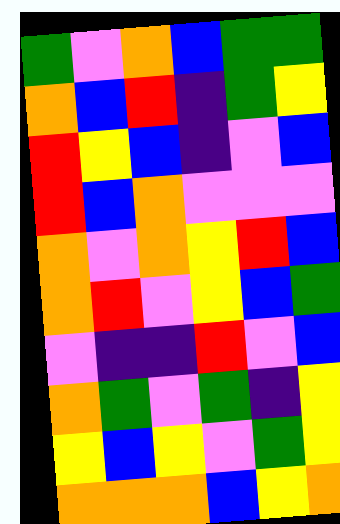[["green", "violet", "orange", "blue", "green", "green"], ["orange", "blue", "red", "indigo", "green", "yellow"], ["red", "yellow", "blue", "indigo", "violet", "blue"], ["red", "blue", "orange", "violet", "violet", "violet"], ["orange", "violet", "orange", "yellow", "red", "blue"], ["orange", "red", "violet", "yellow", "blue", "green"], ["violet", "indigo", "indigo", "red", "violet", "blue"], ["orange", "green", "violet", "green", "indigo", "yellow"], ["yellow", "blue", "yellow", "violet", "green", "yellow"], ["orange", "orange", "orange", "blue", "yellow", "orange"]]